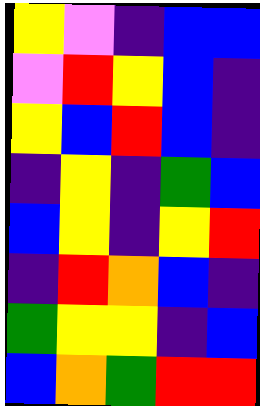[["yellow", "violet", "indigo", "blue", "blue"], ["violet", "red", "yellow", "blue", "indigo"], ["yellow", "blue", "red", "blue", "indigo"], ["indigo", "yellow", "indigo", "green", "blue"], ["blue", "yellow", "indigo", "yellow", "red"], ["indigo", "red", "orange", "blue", "indigo"], ["green", "yellow", "yellow", "indigo", "blue"], ["blue", "orange", "green", "red", "red"]]